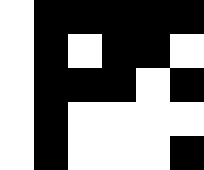[["white", "black", "black", "black", "black", "black"], ["white", "black", "white", "black", "black", "white"], ["white", "black", "black", "black", "white", "black"], ["white", "black", "white", "white", "white", "white"], ["white", "black", "white", "white", "white", "black"]]